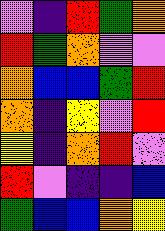[["violet", "indigo", "red", "green", "orange"], ["red", "green", "orange", "violet", "violet"], ["orange", "blue", "blue", "green", "red"], ["orange", "indigo", "yellow", "violet", "red"], ["yellow", "indigo", "orange", "red", "violet"], ["red", "violet", "indigo", "indigo", "blue"], ["green", "blue", "blue", "orange", "yellow"]]